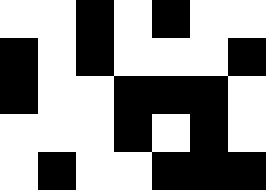[["white", "white", "black", "white", "black", "white", "white"], ["black", "white", "black", "white", "white", "white", "black"], ["black", "white", "white", "black", "black", "black", "white"], ["white", "white", "white", "black", "white", "black", "white"], ["white", "black", "white", "white", "black", "black", "black"]]